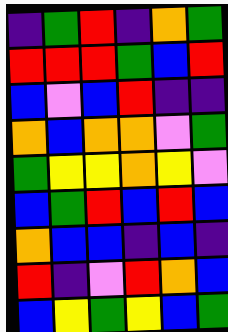[["indigo", "green", "red", "indigo", "orange", "green"], ["red", "red", "red", "green", "blue", "red"], ["blue", "violet", "blue", "red", "indigo", "indigo"], ["orange", "blue", "orange", "orange", "violet", "green"], ["green", "yellow", "yellow", "orange", "yellow", "violet"], ["blue", "green", "red", "blue", "red", "blue"], ["orange", "blue", "blue", "indigo", "blue", "indigo"], ["red", "indigo", "violet", "red", "orange", "blue"], ["blue", "yellow", "green", "yellow", "blue", "green"]]